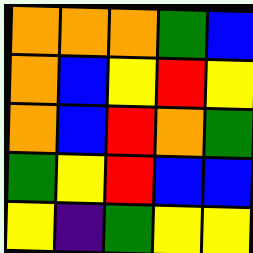[["orange", "orange", "orange", "green", "blue"], ["orange", "blue", "yellow", "red", "yellow"], ["orange", "blue", "red", "orange", "green"], ["green", "yellow", "red", "blue", "blue"], ["yellow", "indigo", "green", "yellow", "yellow"]]